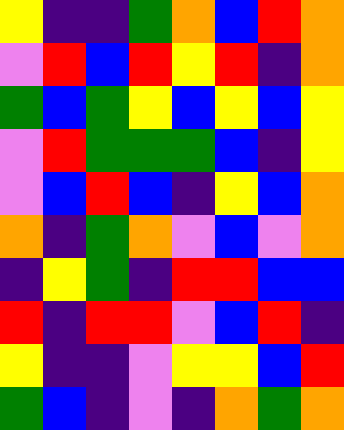[["yellow", "indigo", "indigo", "green", "orange", "blue", "red", "orange"], ["violet", "red", "blue", "red", "yellow", "red", "indigo", "orange"], ["green", "blue", "green", "yellow", "blue", "yellow", "blue", "yellow"], ["violet", "red", "green", "green", "green", "blue", "indigo", "yellow"], ["violet", "blue", "red", "blue", "indigo", "yellow", "blue", "orange"], ["orange", "indigo", "green", "orange", "violet", "blue", "violet", "orange"], ["indigo", "yellow", "green", "indigo", "red", "red", "blue", "blue"], ["red", "indigo", "red", "red", "violet", "blue", "red", "indigo"], ["yellow", "indigo", "indigo", "violet", "yellow", "yellow", "blue", "red"], ["green", "blue", "indigo", "violet", "indigo", "orange", "green", "orange"]]